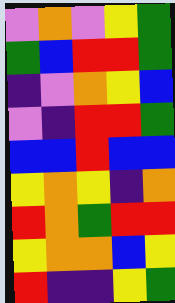[["violet", "orange", "violet", "yellow", "green"], ["green", "blue", "red", "red", "green"], ["indigo", "violet", "orange", "yellow", "blue"], ["violet", "indigo", "red", "red", "green"], ["blue", "blue", "red", "blue", "blue"], ["yellow", "orange", "yellow", "indigo", "orange"], ["red", "orange", "green", "red", "red"], ["yellow", "orange", "orange", "blue", "yellow"], ["red", "indigo", "indigo", "yellow", "green"]]